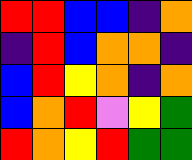[["red", "red", "blue", "blue", "indigo", "orange"], ["indigo", "red", "blue", "orange", "orange", "indigo"], ["blue", "red", "yellow", "orange", "indigo", "orange"], ["blue", "orange", "red", "violet", "yellow", "green"], ["red", "orange", "yellow", "red", "green", "green"]]